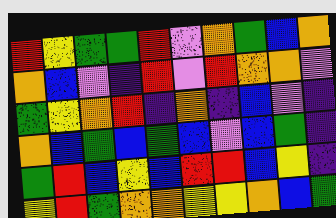[["red", "yellow", "green", "green", "red", "violet", "orange", "green", "blue", "orange"], ["orange", "blue", "violet", "indigo", "red", "violet", "red", "orange", "orange", "violet"], ["green", "yellow", "orange", "red", "indigo", "orange", "indigo", "blue", "violet", "indigo"], ["orange", "blue", "green", "blue", "green", "blue", "violet", "blue", "green", "indigo"], ["green", "red", "blue", "yellow", "blue", "red", "red", "blue", "yellow", "indigo"], ["yellow", "red", "green", "orange", "orange", "yellow", "yellow", "orange", "blue", "green"]]